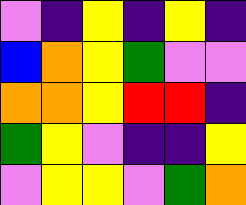[["violet", "indigo", "yellow", "indigo", "yellow", "indigo"], ["blue", "orange", "yellow", "green", "violet", "violet"], ["orange", "orange", "yellow", "red", "red", "indigo"], ["green", "yellow", "violet", "indigo", "indigo", "yellow"], ["violet", "yellow", "yellow", "violet", "green", "orange"]]